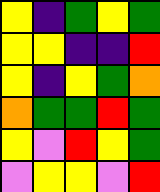[["yellow", "indigo", "green", "yellow", "green"], ["yellow", "yellow", "indigo", "indigo", "red"], ["yellow", "indigo", "yellow", "green", "orange"], ["orange", "green", "green", "red", "green"], ["yellow", "violet", "red", "yellow", "green"], ["violet", "yellow", "yellow", "violet", "red"]]